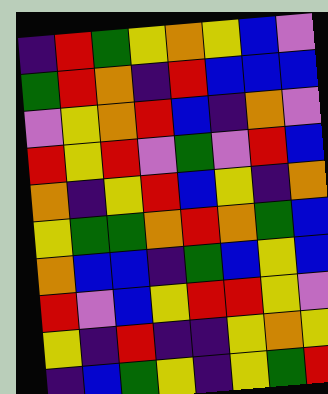[["indigo", "red", "green", "yellow", "orange", "yellow", "blue", "violet"], ["green", "red", "orange", "indigo", "red", "blue", "blue", "blue"], ["violet", "yellow", "orange", "red", "blue", "indigo", "orange", "violet"], ["red", "yellow", "red", "violet", "green", "violet", "red", "blue"], ["orange", "indigo", "yellow", "red", "blue", "yellow", "indigo", "orange"], ["yellow", "green", "green", "orange", "red", "orange", "green", "blue"], ["orange", "blue", "blue", "indigo", "green", "blue", "yellow", "blue"], ["red", "violet", "blue", "yellow", "red", "red", "yellow", "violet"], ["yellow", "indigo", "red", "indigo", "indigo", "yellow", "orange", "yellow"], ["indigo", "blue", "green", "yellow", "indigo", "yellow", "green", "red"]]